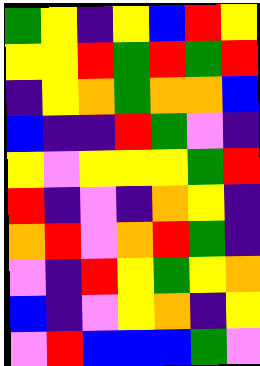[["green", "yellow", "indigo", "yellow", "blue", "red", "yellow"], ["yellow", "yellow", "red", "green", "red", "green", "red"], ["indigo", "yellow", "orange", "green", "orange", "orange", "blue"], ["blue", "indigo", "indigo", "red", "green", "violet", "indigo"], ["yellow", "violet", "yellow", "yellow", "yellow", "green", "red"], ["red", "indigo", "violet", "indigo", "orange", "yellow", "indigo"], ["orange", "red", "violet", "orange", "red", "green", "indigo"], ["violet", "indigo", "red", "yellow", "green", "yellow", "orange"], ["blue", "indigo", "violet", "yellow", "orange", "indigo", "yellow"], ["violet", "red", "blue", "blue", "blue", "green", "violet"]]